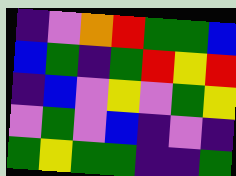[["indigo", "violet", "orange", "red", "green", "green", "blue"], ["blue", "green", "indigo", "green", "red", "yellow", "red"], ["indigo", "blue", "violet", "yellow", "violet", "green", "yellow"], ["violet", "green", "violet", "blue", "indigo", "violet", "indigo"], ["green", "yellow", "green", "green", "indigo", "indigo", "green"]]